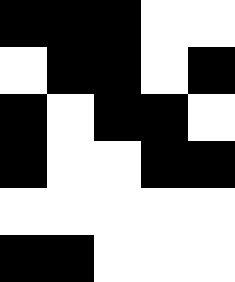[["black", "black", "black", "white", "white"], ["white", "black", "black", "white", "black"], ["black", "white", "black", "black", "white"], ["black", "white", "white", "black", "black"], ["white", "white", "white", "white", "white"], ["black", "black", "white", "white", "white"]]